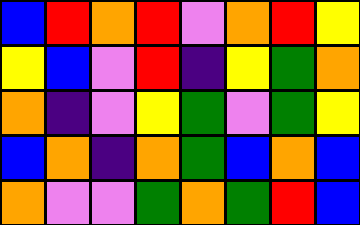[["blue", "red", "orange", "red", "violet", "orange", "red", "yellow"], ["yellow", "blue", "violet", "red", "indigo", "yellow", "green", "orange"], ["orange", "indigo", "violet", "yellow", "green", "violet", "green", "yellow"], ["blue", "orange", "indigo", "orange", "green", "blue", "orange", "blue"], ["orange", "violet", "violet", "green", "orange", "green", "red", "blue"]]